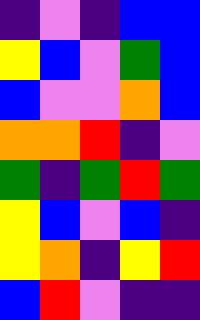[["indigo", "violet", "indigo", "blue", "blue"], ["yellow", "blue", "violet", "green", "blue"], ["blue", "violet", "violet", "orange", "blue"], ["orange", "orange", "red", "indigo", "violet"], ["green", "indigo", "green", "red", "green"], ["yellow", "blue", "violet", "blue", "indigo"], ["yellow", "orange", "indigo", "yellow", "red"], ["blue", "red", "violet", "indigo", "indigo"]]